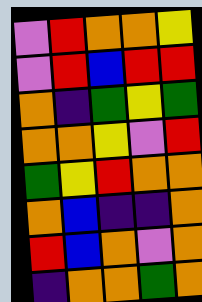[["violet", "red", "orange", "orange", "yellow"], ["violet", "red", "blue", "red", "red"], ["orange", "indigo", "green", "yellow", "green"], ["orange", "orange", "yellow", "violet", "red"], ["green", "yellow", "red", "orange", "orange"], ["orange", "blue", "indigo", "indigo", "orange"], ["red", "blue", "orange", "violet", "orange"], ["indigo", "orange", "orange", "green", "orange"]]